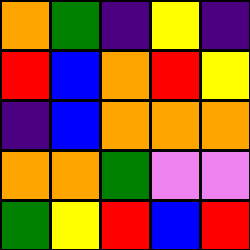[["orange", "green", "indigo", "yellow", "indigo"], ["red", "blue", "orange", "red", "yellow"], ["indigo", "blue", "orange", "orange", "orange"], ["orange", "orange", "green", "violet", "violet"], ["green", "yellow", "red", "blue", "red"]]